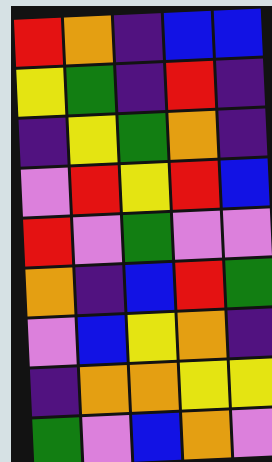[["red", "orange", "indigo", "blue", "blue"], ["yellow", "green", "indigo", "red", "indigo"], ["indigo", "yellow", "green", "orange", "indigo"], ["violet", "red", "yellow", "red", "blue"], ["red", "violet", "green", "violet", "violet"], ["orange", "indigo", "blue", "red", "green"], ["violet", "blue", "yellow", "orange", "indigo"], ["indigo", "orange", "orange", "yellow", "yellow"], ["green", "violet", "blue", "orange", "violet"]]